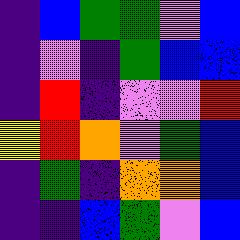[["indigo", "blue", "green", "green", "violet", "blue"], ["indigo", "violet", "indigo", "green", "blue", "blue"], ["indigo", "red", "indigo", "violet", "violet", "red"], ["yellow", "red", "orange", "violet", "green", "blue"], ["indigo", "green", "indigo", "orange", "orange", "blue"], ["indigo", "indigo", "blue", "green", "violet", "blue"]]